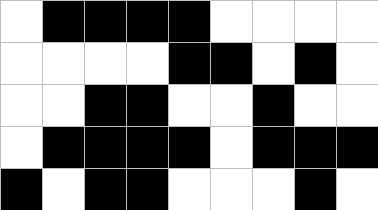[["white", "black", "black", "black", "black", "white", "white", "white", "white"], ["white", "white", "white", "white", "black", "black", "white", "black", "white"], ["white", "white", "black", "black", "white", "white", "black", "white", "white"], ["white", "black", "black", "black", "black", "white", "black", "black", "black"], ["black", "white", "black", "black", "white", "white", "white", "black", "white"]]